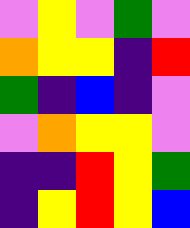[["violet", "yellow", "violet", "green", "violet"], ["orange", "yellow", "yellow", "indigo", "red"], ["green", "indigo", "blue", "indigo", "violet"], ["violet", "orange", "yellow", "yellow", "violet"], ["indigo", "indigo", "red", "yellow", "green"], ["indigo", "yellow", "red", "yellow", "blue"]]